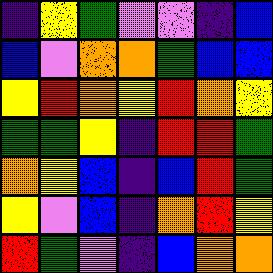[["indigo", "yellow", "green", "violet", "violet", "indigo", "blue"], ["blue", "violet", "orange", "orange", "green", "blue", "blue"], ["yellow", "red", "orange", "yellow", "red", "orange", "yellow"], ["green", "green", "yellow", "indigo", "red", "red", "green"], ["orange", "yellow", "blue", "indigo", "blue", "red", "green"], ["yellow", "violet", "blue", "indigo", "orange", "red", "yellow"], ["red", "green", "violet", "indigo", "blue", "orange", "orange"]]